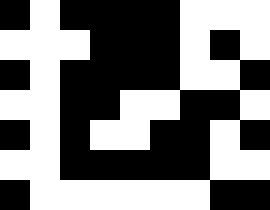[["black", "white", "black", "black", "black", "black", "white", "white", "white"], ["white", "white", "white", "black", "black", "black", "white", "black", "white"], ["black", "white", "black", "black", "black", "black", "white", "white", "black"], ["white", "white", "black", "black", "white", "white", "black", "black", "white"], ["black", "white", "black", "white", "white", "black", "black", "white", "black"], ["white", "white", "black", "black", "black", "black", "black", "white", "white"], ["black", "white", "white", "white", "white", "white", "white", "black", "black"]]